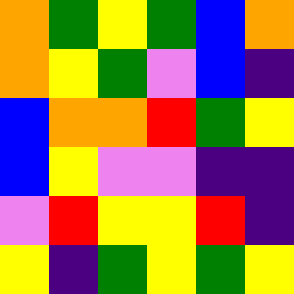[["orange", "green", "yellow", "green", "blue", "orange"], ["orange", "yellow", "green", "violet", "blue", "indigo"], ["blue", "orange", "orange", "red", "green", "yellow"], ["blue", "yellow", "violet", "violet", "indigo", "indigo"], ["violet", "red", "yellow", "yellow", "red", "indigo"], ["yellow", "indigo", "green", "yellow", "green", "yellow"]]